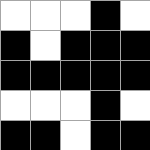[["white", "white", "white", "black", "white"], ["black", "white", "black", "black", "black"], ["black", "black", "black", "black", "black"], ["white", "white", "white", "black", "white"], ["black", "black", "white", "black", "black"]]